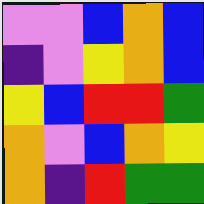[["violet", "violet", "blue", "orange", "blue"], ["indigo", "violet", "yellow", "orange", "blue"], ["yellow", "blue", "red", "red", "green"], ["orange", "violet", "blue", "orange", "yellow"], ["orange", "indigo", "red", "green", "green"]]